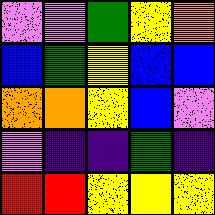[["violet", "violet", "green", "yellow", "orange"], ["blue", "green", "yellow", "blue", "blue"], ["orange", "orange", "yellow", "blue", "violet"], ["violet", "indigo", "indigo", "green", "indigo"], ["red", "red", "yellow", "yellow", "yellow"]]